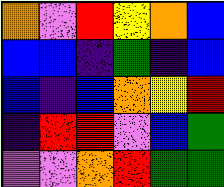[["orange", "violet", "red", "yellow", "orange", "blue"], ["blue", "blue", "indigo", "green", "indigo", "blue"], ["blue", "indigo", "blue", "orange", "yellow", "red"], ["indigo", "red", "red", "violet", "blue", "green"], ["violet", "violet", "orange", "red", "green", "green"]]